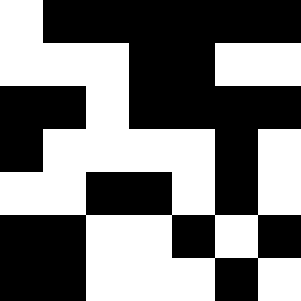[["white", "black", "black", "black", "black", "black", "black"], ["white", "white", "white", "black", "black", "white", "white"], ["black", "black", "white", "black", "black", "black", "black"], ["black", "white", "white", "white", "white", "black", "white"], ["white", "white", "black", "black", "white", "black", "white"], ["black", "black", "white", "white", "black", "white", "black"], ["black", "black", "white", "white", "white", "black", "white"]]